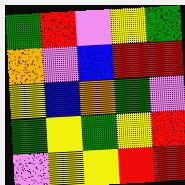[["green", "red", "violet", "yellow", "green"], ["orange", "violet", "blue", "red", "red"], ["yellow", "blue", "orange", "green", "violet"], ["green", "yellow", "green", "yellow", "red"], ["violet", "yellow", "yellow", "red", "red"]]